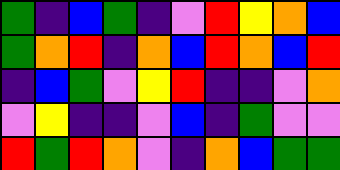[["green", "indigo", "blue", "green", "indigo", "violet", "red", "yellow", "orange", "blue"], ["green", "orange", "red", "indigo", "orange", "blue", "red", "orange", "blue", "red"], ["indigo", "blue", "green", "violet", "yellow", "red", "indigo", "indigo", "violet", "orange"], ["violet", "yellow", "indigo", "indigo", "violet", "blue", "indigo", "green", "violet", "violet"], ["red", "green", "red", "orange", "violet", "indigo", "orange", "blue", "green", "green"]]